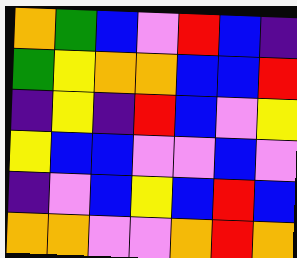[["orange", "green", "blue", "violet", "red", "blue", "indigo"], ["green", "yellow", "orange", "orange", "blue", "blue", "red"], ["indigo", "yellow", "indigo", "red", "blue", "violet", "yellow"], ["yellow", "blue", "blue", "violet", "violet", "blue", "violet"], ["indigo", "violet", "blue", "yellow", "blue", "red", "blue"], ["orange", "orange", "violet", "violet", "orange", "red", "orange"]]